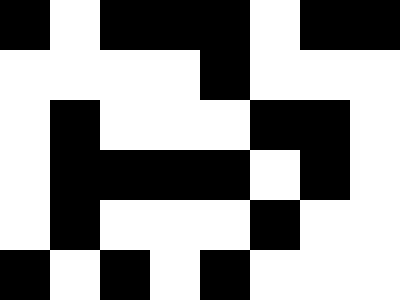[["black", "white", "black", "black", "black", "white", "black", "black"], ["white", "white", "white", "white", "black", "white", "white", "white"], ["white", "black", "white", "white", "white", "black", "black", "white"], ["white", "black", "black", "black", "black", "white", "black", "white"], ["white", "black", "white", "white", "white", "black", "white", "white"], ["black", "white", "black", "white", "black", "white", "white", "white"]]